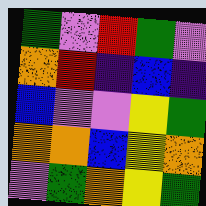[["green", "violet", "red", "green", "violet"], ["orange", "red", "indigo", "blue", "indigo"], ["blue", "violet", "violet", "yellow", "green"], ["orange", "orange", "blue", "yellow", "orange"], ["violet", "green", "orange", "yellow", "green"]]